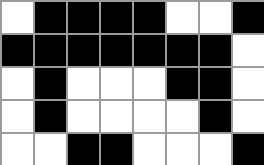[["white", "black", "black", "black", "black", "white", "white", "black"], ["black", "black", "black", "black", "black", "black", "black", "white"], ["white", "black", "white", "white", "white", "black", "black", "white"], ["white", "black", "white", "white", "white", "white", "black", "white"], ["white", "white", "black", "black", "white", "white", "white", "black"]]